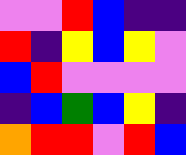[["violet", "violet", "red", "blue", "indigo", "indigo"], ["red", "indigo", "yellow", "blue", "yellow", "violet"], ["blue", "red", "violet", "violet", "violet", "violet"], ["indigo", "blue", "green", "blue", "yellow", "indigo"], ["orange", "red", "red", "violet", "red", "blue"]]